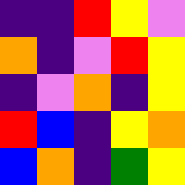[["indigo", "indigo", "red", "yellow", "violet"], ["orange", "indigo", "violet", "red", "yellow"], ["indigo", "violet", "orange", "indigo", "yellow"], ["red", "blue", "indigo", "yellow", "orange"], ["blue", "orange", "indigo", "green", "yellow"]]